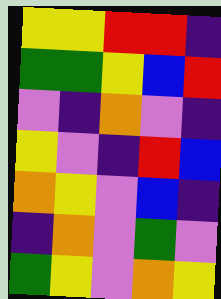[["yellow", "yellow", "red", "red", "indigo"], ["green", "green", "yellow", "blue", "red"], ["violet", "indigo", "orange", "violet", "indigo"], ["yellow", "violet", "indigo", "red", "blue"], ["orange", "yellow", "violet", "blue", "indigo"], ["indigo", "orange", "violet", "green", "violet"], ["green", "yellow", "violet", "orange", "yellow"]]